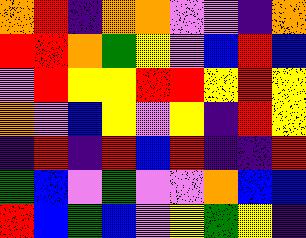[["orange", "red", "indigo", "orange", "orange", "violet", "violet", "indigo", "orange"], ["red", "red", "orange", "green", "yellow", "violet", "blue", "red", "blue"], ["violet", "red", "yellow", "yellow", "red", "red", "yellow", "red", "yellow"], ["orange", "violet", "blue", "yellow", "violet", "yellow", "indigo", "red", "yellow"], ["indigo", "red", "indigo", "red", "blue", "red", "indigo", "indigo", "red"], ["green", "blue", "violet", "green", "violet", "violet", "orange", "blue", "blue"], ["red", "blue", "green", "blue", "violet", "yellow", "green", "yellow", "indigo"]]